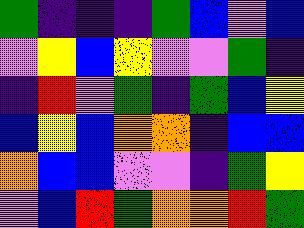[["green", "indigo", "indigo", "indigo", "green", "blue", "violet", "blue"], ["violet", "yellow", "blue", "yellow", "violet", "violet", "green", "indigo"], ["indigo", "red", "violet", "green", "indigo", "green", "blue", "yellow"], ["blue", "yellow", "blue", "orange", "orange", "indigo", "blue", "blue"], ["orange", "blue", "blue", "violet", "violet", "indigo", "green", "yellow"], ["violet", "blue", "red", "green", "orange", "orange", "red", "green"]]